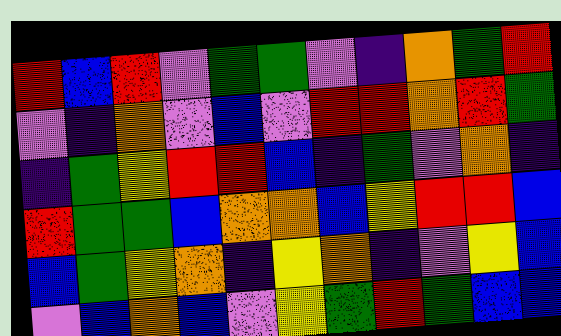[["red", "blue", "red", "violet", "green", "green", "violet", "indigo", "orange", "green", "red"], ["violet", "indigo", "orange", "violet", "blue", "violet", "red", "red", "orange", "red", "green"], ["indigo", "green", "yellow", "red", "red", "blue", "indigo", "green", "violet", "orange", "indigo"], ["red", "green", "green", "blue", "orange", "orange", "blue", "yellow", "red", "red", "blue"], ["blue", "green", "yellow", "orange", "indigo", "yellow", "orange", "indigo", "violet", "yellow", "blue"], ["violet", "blue", "orange", "blue", "violet", "yellow", "green", "red", "green", "blue", "blue"]]